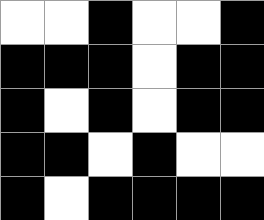[["white", "white", "black", "white", "white", "black"], ["black", "black", "black", "white", "black", "black"], ["black", "white", "black", "white", "black", "black"], ["black", "black", "white", "black", "white", "white"], ["black", "white", "black", "black", "black", "black"]]